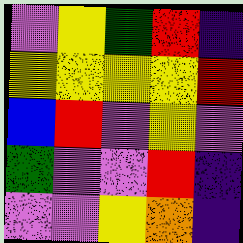[["violet", "yellow", "green", "red", "indigo"], ["yellow", "yellow", "yellow", "yellow", "red"], ["blue", "red", "violet", "yellow", "violet"], ["green", "violet", "violet", "red", "indigo"], ["violet", "violet", "yellow", "orange", "indigo"]]